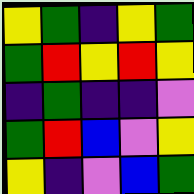[["yellow", "green", "indigo", "yellow", "green"], ["green", "red", "yellow", "red", "yellow"], ["indigo", "green", "indigo", "indigo", "violet"], ["green", "red", "blue", "violet", "yellow"], ["yellow", "indigo", "violet", "blue", "green"]]